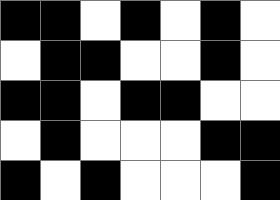[["black", "black", "white", "black", "white", "black", "white"], ["white", "black", "black", "white", "white", "black", "white"], ["black", "black", "white", "black", "black", "white", "white"], ["white", "black", "white", "white", "white", "black", "black"], ["black", "white", "black", "white", "white", "white", "black"]]